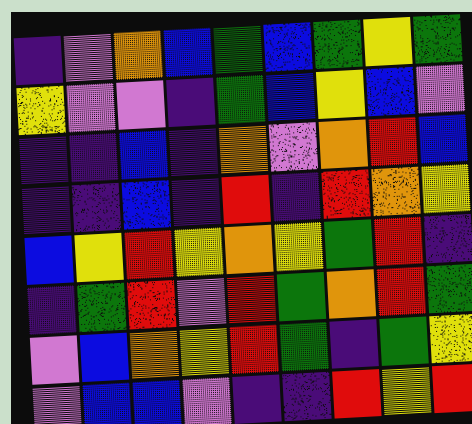[["indigo", "violet", "orange", "blue", "green", "blue", "green", "yellow", "green"], ["yellow", "violet", "violet", "indigo", "green", "blue", "yellow", "blue", "violet"], ["indigo", "indigo", "blue", "indigo", "orange", "violet", "orange", "red", "blue"], ["indigo", "indigo", "blue", "indigo", "red", "indigo", "red", "orange", "yellow"], ["blue", "yellow", "red", "yellow", "orange", "yellow", "green", "red", "indigo"], ["indigo", "green", "red", "violet", "red", "green", "orange", "red", "green"], ["violet", "blue", "orange", "yellow", "red", "green", "indigo", "green", "yellow"], ["violet", "blue", "blue", "violet", "indigo", "indigo", "red", "yellow", "red"]]